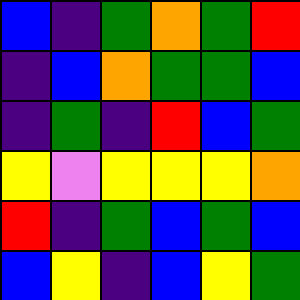[["blue", "indigo", "green", "orange", "green", "red"], ["indigo", "blue", "orange", "green", "green", "blue"], ["indigo", "green", "indigo", "red", "blue", "green"], ["yellow", "violet", "yellow", "yellow", "yellow", "orange"], ["red", "indigo", "green", "blue", "green", "blue"], ["blue", "yellow", "indigo", "blue", "yellow", "green"]]